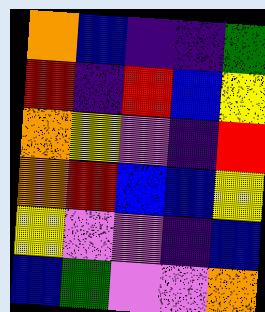[["orange", "blue", "indigo", "indigo", "green"], ["red", "indigo", "red", "blue", "yellow"], ["orange", "yellow", "violet", "indigo", "red"], ["orange", "red", "blue", "blue", "yellow"], ["yellow", "violet", "violet", "indigo", "blue"], ["blue", "green", "violet", "violet", "orange"]]